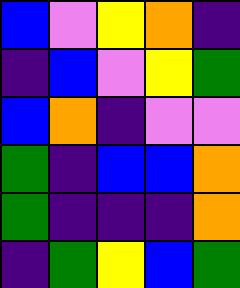[["blue", "violet", "yellow", "orange", "indigo"], ["indigo", "blue", "violet", "yellow", "green"], ["blue", "orange", "indigo", "violet", "violet"], ["green", "indigo", "blue", "blue", "orange"], ["green", "indigo", "indigo", "indigo", "orange"], ["indigo", "green", "yellow", "blue", "green"]]